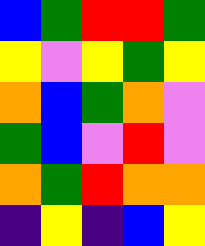[["blue", "green", "red", "red", "green"], ["yellow", "violet", "yellow", "green", "yellow"], ["orange", "blue", "green", "orange", "violet"], ["green", "blue", "violet", "red", "violet"], ["orange", "green", "red", "orange", "orange"], ["indigo", "yellow", "indigo", "blue", "yellow"]]